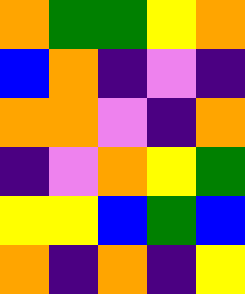[["orange", "green", "green", "yellow", "orange"], ["blue", "orange", "indigo", "violet", "indigo"], ["orange", "orange", "violet", "indigo", "orange"], ["indigo", "violet", "orange", "yellow", "green"], ["yellow", "yellow", "blue", "green", "blue"], ["orange", "indigo", "orange", "indigo", "yellow"]]